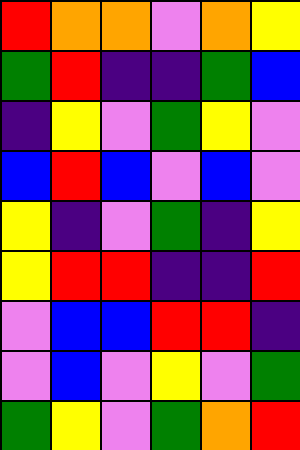[["red", "orange", "orange", "violet", "orange", "yellow"], ["green", "red", "indigo", "indigo", "green", "blue"], ["indigo", "yellow", "violet", "green", "yellow", "violet"], ["blue", "red", "blue", "violet", "blue", "violet"], ["yellow", "indigo", "violet", "green", "indigo", "yellow"], ["yellow", "red", "red", "indigo", "indigo", "red"], ["violet", "blue", "blue", "red", "red", "indigo"], ["violet", "blue", "violet", "yellow", "violet", "green"], ["green", "yellow", "violet", "green", "orange", "red"]]